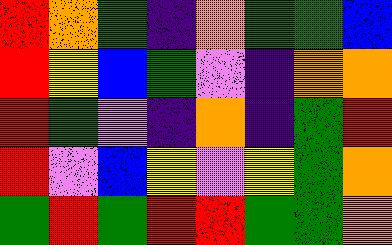[["red", "orange", "green", "indigo", "orange", "green", "green", "blue"], ["red", "yellow", "blue", "green", "violet", "indigo", "orange", "orange"], ["red", "green", "violet", "indigo", "orange", "indigo", "green", "red"], ["red", "violet", "blue", "yellow", "violet", "yellow", "green", "orange"], ["green", "red", "green", "red", "red", "green", "green", "orange"]]